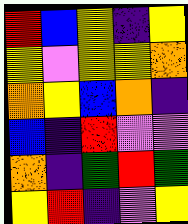[["red", "blue", "yellow", "indigo", "yellow"], ["yellow", "violet", "yellow", "yellow", "orange"], ["orange", "yellow", "blue", "orange", "indigo"], ["blue", "indigo", "red", "violet", "violet"], ["orange", "indigo", "green", "red", "green"], ["yellow", "red", "indigo", "violet", "yellow"]]